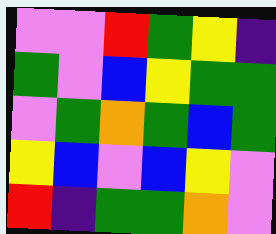[["violet", "violet", "red", "green", "yellow", "indigo"], ["green", "violet", "blue", "yellow", "green", "green"], ["violet", "green", "orange", "green", "blue", "green"], ["yellow", "blue", "violet", "blue", "yellow", "violet"], ["red", "indigo", "green", "green", "orange", "violet"]]